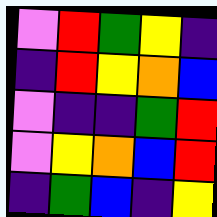[["violet", "red", "green", "yellow", "indigo"], ["indigo", "red", "yellow", "orange", "blue"], ["violet", "indigo", "indigo", "green", "red"], ["violet", "yellow", "orange", "blue", "red"], ["indigo", "green", "blue", "indigo", "yellow"]]